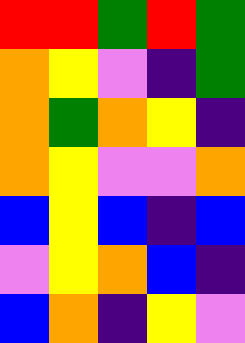[["red", "red", "green", "red", "green"], ["orange", "yellow", "violet", "indigo", "green"], ["orange", "green", "orange", "yellow", "indigo"], ["orange", "yellow", "violet", "violet", "orange"], ["blue", "yellow", "blue", "indigo", "blue"], ["violet", "yellow", "orange", "blue", "indigo"], ["blue", "orange", "indigo", "yellow", "violet"]]